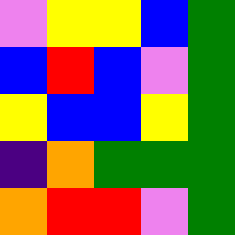[["violet", "yellow", "yellow", "blue", "green"], ["blue", "red", "blue", "violet", "green"], ["yellow", "blue", "blue", "yellow", "green"], ["indigo", "orange", "green", "green", "green"], ["orange", "red", "red", "violet", "green"]]